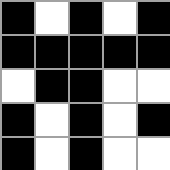[["black", "white", "black", "white", "black"], ["black", "black", "black", "black", "black"], ["white", "black", "black", "white", "white"], ["black", "white", "black", "white", "black"], ["black", "white", "black", "white", "white"]]